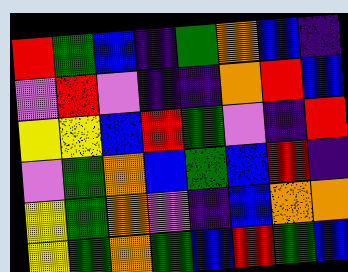[["red", "green", "blue", "indigo", "green", "orange", "blue", "indigo"], ["violet", "red", "violet", "indigo", "indigo", "orange", "red", "blue"], ["yellow", "yellow", "blue", "red", "green", "violet", "indigo", "red"], ["violet", "green", "orange", "blue", "green", "blue", "red", "indigo"], ["yellow", "green", "orange", "violet", "indigo", "blue", "orange", "orange"], ["yellow", "green", "orange", "green", "blue", "red", "green", "blue"]]